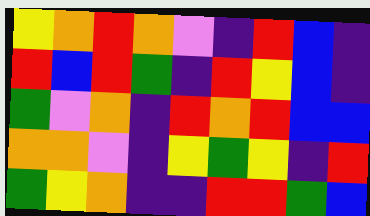[["yellow", "orange", "red", "orange", "violet", "indigo", "red", "blue", "indigo"], ["red", "blue", "red", "green", "indigo", "red", "yellow", "blue", "indigo"], ["green", "violet", "orange", "indigo", "red", "orange", "red", "blue", "blue"], ["orange", "orange", "violet", "indigo", "yellow", "green", "yellow", "indigo", "red"], ["green", "yellow", "orange", "indigo", "indigo", "red", "red", "green", "blue"]]